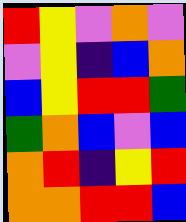[["red", "yellow", "violet", "orange", "violet"], ["violet", "yellow", "indigo", "blue", "orange"], ["blue", "yellow", "red", "red", "green"], ["green", "orange", "blue", "violet", "blue"], ["orange", "red", "indigo", "yellow", "red"], ["orange", "orange", "red", "red", "blue"]]